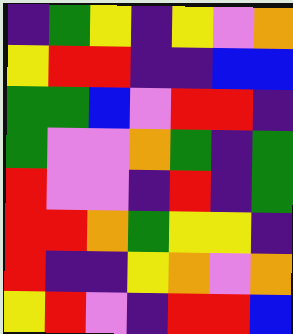[["indigo", "green", "yellow", "indigo", "yellow", "violet", "orange"], ["yellow", "red", "red", "indigo", "indigo", "blue", "blue"], ["green", "green", "blue", "violet", "red", "red", "indigo"], ["green", "violet", "violet", "orange", "green", "indigo", "green"], ["red", "violet", "violet", "indigo", "red", "indigo", "green"], ["red", "red", "orange", "green", "yellow", "yellow", "indigo"], ["red", "indigo", "indigo", "yellow", "orange", "violet", "orange"], ["yellow", "red", "violet", "indigo", "red", "red", "blue"]]